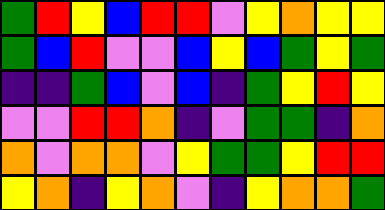[["green", "red", "yellow", "blue", "red", "red", "violet", "yellow", "orange", "yellow", "yellow"], ["green", "blue", "red", "violet", "violet", "blue", "yellow", "blue", "green", "yellow", "green"], ["indigo", "indigo", "green", "blue", "violet", "blue", "indigo", "green", "yellow", "red", "yellow"], ["violet", "violet", "red", "red", "orange", "indigo", "violet", "green", "green", "indigo", "orange"], ["orange", "violet", "orange", "orange", "violet", "yellow", "green", "green", "yellow", "red", "red"], ["yellow", "orange", "indigo", "yellow", "orange", "violet", "indigo", "yellow", "orange", "orange", "green"]]